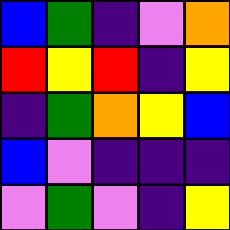[["blue", "green", "indigo", "violet", "orange"], ["red", "yellow", "red", "indigo", "yellow"], ["indigo", "green", "orange", "yellow", "blue"], ["blue", "violet", "indigo", "indigo", "indigo"], ["violet", "green", "violet", "indigo", "yellow"]]